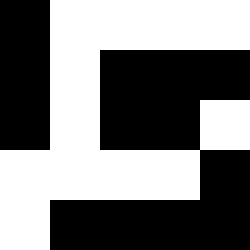[["black", "white", "white", "white", "white"], ["black", "white", "black", "black", "black"], ["black", "white", "black", "black", "white"], ["white", "white", "white", "white", "black"], ["white", "black", "black", "black", "black"]]